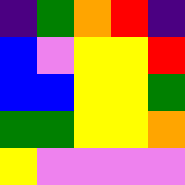[["indigo", "green", "orange", "red", "indigo"], ["blue", "violet", "yellow", "yellow", "red"], ["blue", "blue", "yellow", "yellow", "green"], ["green", "green", "yellow", "yellow", "orange"], ["yellow", "violet", "violet", "violet", "violet"]]